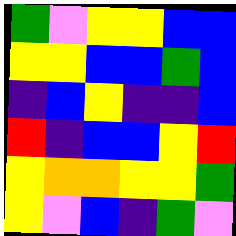[["green", "violet", "yellow", "yellow", "blue", "blue"], ["yellow", "yellow", "blue", "blue", "green", "blue"], ["indigo", "blue", "yellow", "indigo", "indigo", "blue"], ["red", "indigo", "blue", "blue", "yellow", "red"], ["yellow", "orange", "orange", "yellow", "yellow", "green"], ["yellow", "violet", "blue", "indigo", "green", "violet"]]